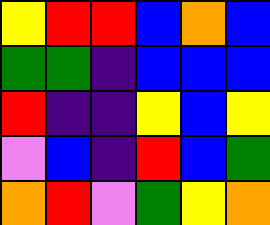[["yellow", "red", "red", "blue", "orange", "blue"], ["green", "green", "indigo", "blue", "blue", "blue"], ["red", "indigo", "indigo", "yellow", "blue", "yellow"], ["violet", "blue", "indigo", "red", "blue", "green"], ["orange", "red", "violet", "green", "yellow", "orange"]]